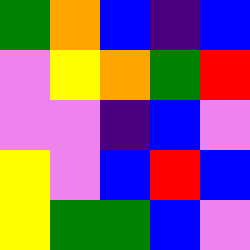[["green", "orange", "blue", "indigo", "blue"], ["violet", "yellow", "orange", "green", "red"], ["violet", "violet", "indigo", "blue", "violet"], ["yellow", "violet", "blue", "red", "blue"], ["yellow", "green", "green", "blue", "violet"]]